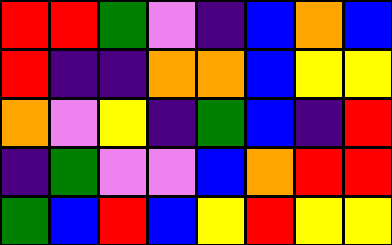[["red", "red", "green", "violet", "indigo", "blue", "orange", "blue"], ["red", "indigo", "indigo", "orange", "orange", "blue", "yellow", "yellow"], ["orange", "violet", "yellow", "indigo", "green", "blue", "indigo", "red"], ["indigo", "green", "violet", "violet", "blue", "orange", "red", "red"], ["green", "blue", "red", "blue", "yellow", "red", "yellow", "yellow"]]